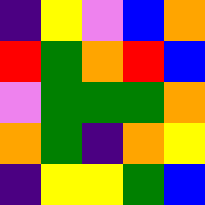[["indigo", "yellow", "violet", "blue", "orange"], ["red", "green", "orange", "red", "blue"], ["violet", "green", "green", "green", "orange"], ["orange", "green", "indigo", "orange", "yellow"], ["indigo", "yellow", "yellow", "green", "blue"]]